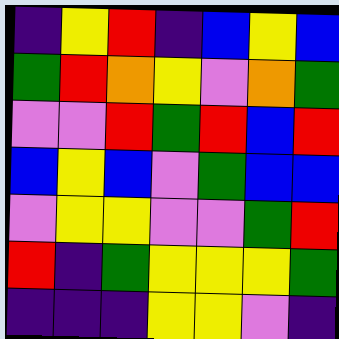[["indigo", "yellow", "red", "indigo", "blue", "yellow", "blue"], ["green", "red", "orange", "yellow", "violet", "orange", "green"], ["violet", "violet", "red", "green", "red", "blue", "red"], ["blue", "yellow", "blue", "violet", "green", "blue", "blue"], ["violet", "yellow", "yellow", "violet", "violet", "green", "red"], ["red", "indigo", "green", "yellow", "yellow", "yellow", "green"], ["indigo", "indigo", "indigo", "yellow", "yellow", "violet", "indigo"]]